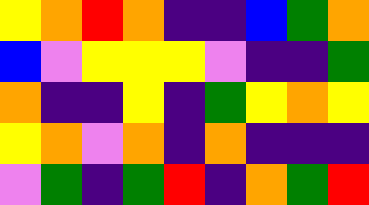[["yellow", "orange", "red", "orange", "indigo", "indigo", "blue", "green", "orange"], ["blue", "violet", "yellow", "yellow", "yellow", "violet", "indigo", "indigo", "green"], ["orange", "indigo", "indigo", "yellow", "indigo", "green", "yellow", "orange", "yellow"], ["yellow", "orange", "violet", "orange", "indigo", "orange", "indigo", "indigo", "indigo"], ["violet", "green", "indigo", "green", "red", "indigo", "orange", "green", "red"]]